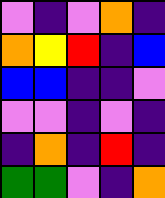[["violet", "indigo", "violet", "orange", "indigo"], ["orange", "yellow", "red", "indigo", "blue"], ["blue", "blue", "indigo", "indigo", "violet"], ["violet", "violet", "indigo", "violet", "indigo"], ["indigo", "orange", "indigo", "red", "indigo"], ["green", "green", "violet", "indigo", "orange"]]